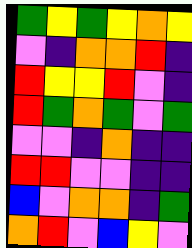[["green", "yellow", "green", "yellow", "orange", "yellow"], ["violet", "indigo", "orange", "orange", "red", "indigo"], ["red", "yellow", "yellow", "red", "violet", "indigo"], ["red", "green", "orange", "green", "violet", "green"], ["violet", "violet", "indigo", "orange", "indigo", "indigo"], ["red", "red", "violet", "violet", "indigo", "indigo"], ["blue", "violet", "orange", "orange", "indigo", "green"], ["orange", "red", "violet", "blue", "yellow", "violet"]]